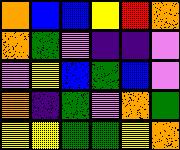[["orange", "blue", "blue", "yellow", "red", "orange"], ["orange", "green", "violet", "indigo", "indigo", "violet"], ["violet", "yellow", "blue", "green", "blue", "violet"], ["orange", "indigo", "green", "violet", "orange", "green"], ["yellow", "yellow", "green", "green", "yellow", "orange"]]